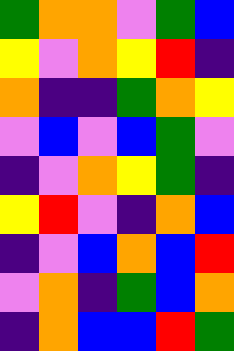[["green", "orange", "orange", "violet", "green", "blue"], ["yellow", "violet", "orange", "yellow", "red", "indigo"], ["orange", "indigo", "indigo", "green", "orange", "yellow"], ["violet", "blue", "violet", "blue", "green", "violet"], ["indigo", "violet", "orange", "yellow", "green", "indigo"], ["yellow", "red", "violet", "indigo", "orange", "blue"], ["indigo", "violet", "blue", "orange", "blue", "red"], ["violet", "orange", "indigo", "green", "blue", "orange"], ["indigo", "orange", "blue", "blue", "red", "green"]]